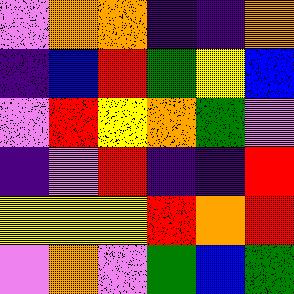[["violet", "orange", "orange", "indigo", "indigo", "orange"], ["indigo", "blue", "red", "green", "yellow", "blue"], ["violet", "red", "yellow", "orange", "green", "violet"], ["indigo", "violet", "red", "indigo", "indigo", "red"], ["yellow", "yellow", "yellow", "red", "orange", "red"], ["violet", "orange", "violet", "green", "blue", "green"]]